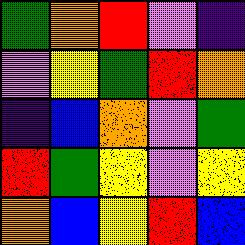[["green", "orange", "red", "violet", "indigo"], ["violet", "yellow", "green", "red", "orange"], ["indigo", "blue", "orange", "violet", "green"], ["red", "green", "yellow", "violet", "yellow"], ["orange", "blue", "yellow", "red", "blue"]]